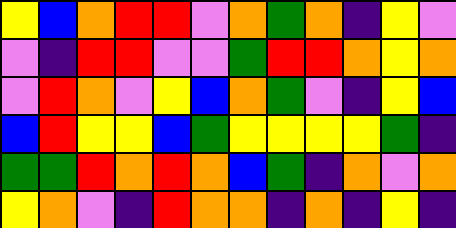[["yellow", "blue", "orange", "red", "red", "violet", "orange", "green", "orange", "indigo", "yellow", "violet"], ["violet", "indigo", "red", "red", "violet", "violet", "green", "red", "red", "orange", "yellow", "orange"], ["violet", "red", "orange", "violet", "yellow", "blue", "orange", "green", "violet", "indigo", "yellow", "blue"], ["blue", "red", "yellow", "yellow", "blue", "green", "yellow", "yellow", "yellow", "yellow", "green", "indigo"], ["green", "green", "red", "orange", "red", "orange", "blue", "green", "indigo", "orange", "violet", "orange"], ["yellow", "orange", "violet", "indigo", "red", "orange", "orange", "indigo", "orange", "indigo", "yellow", "indigo"]]